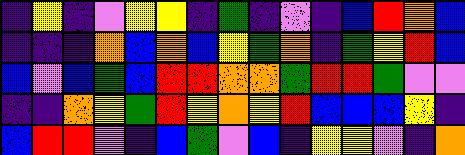[["indigo", "yellow", "indigo", "violet", "yellow", "yellow", "indigo", "green", "indigo", "violet", "indigo", "blue", "red", "orange", "blue"], ["indigo", "indigo", "indigo", "orange", "blue", "orange", "blue", "yellow", "green", "orange", "indigo", "green", "yellow", "red", "blue"], ["blue", "violet", "blue", "green", "blue", "red", "red", "orange", "orange", "green", "red", "red", "green", "violet", "violet"], ["indigo", "indigo", "orange", "yellow", "green", "red", "yellow", "orange", "yellow", "red", "blue", "blue", "blue", "yellow", "indigo"], ["blue", "red", "red", "violet", "indigo", "blue", "green", "violet", "blue", "indigo", "yellow", "yellow", "violet", "indigo", "orange"]]